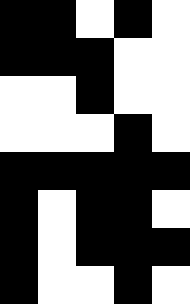[["black", "black", "white", "black", "white"], ["black", "black", "black", "white", "white"], ["white", "white", "black", "white", "white"], ["white", "white", "white", "black", "white"], ["black", "black", "black", "black", "black"], ["black", "white", "black", "black", "white"], ["black", "white", "black", "black", "black"], ["black", "white", "white", "black", "white"]]